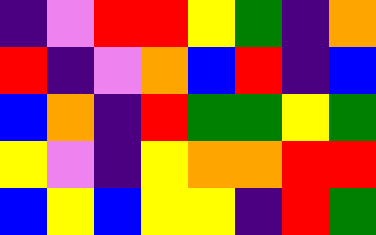[["indigo", "violet", "red", "red", "yellow", "green", "indigo", "orange"], ["red", "indigo", "violet", "orange", "blue", "red", "indigo", "blue"], ["blue", "orange", "indigo", "red", "green", "green", "yellow", "green"], ["yellow", "violet", "indigo", "yellow", "orange", "orange", "red", "red"], ["blue", "yellow", "blue", "yellow", "yellow", "indigo", "red", "green"]]